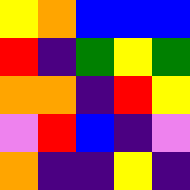[["yellow", "orange", "blue", "blue", "blue"], ["red", "indigo", "green", "yellow", "green"], ["orange", "orange", "indigo", "red", "yellow"], ["violet", "red", "blue", "indigo", "violet"], ["orange", "indigo", "indigo", "yellow", "indigo"]]